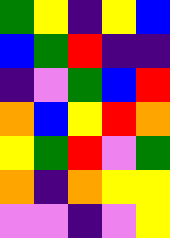[["green", "yellow", "indigo", "yellow", "blue"], ["blue", "green", "red", "indigo", "indigo"], ["indigo", "violet", "green", "blue", "red"], ["orange", "blue", "yellow", "red", "orange"], ["yellow", "green", "red", "violet", "green"], ["orange", "indigo", "orange", "yellow", "yellow"], ["violet", "violet", "indigo", "violet", "yellow"]]